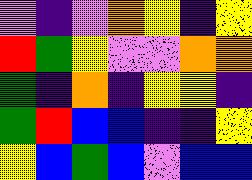[["violet", "indigo", "violet", "orange", "yellow", "indigo", "yellow"], ["red", "green", "yellow", "violet", "violet", "orange", "orange"], ["green", "indigo", "orange", "indigo", "yellow", "yellow", "indigo"], ["green", "red", "blue", "blue", "indigo", "indigo", "yellow"], ["yellow", "blue", "green", "blue", "violet", "blue", "blue"]]